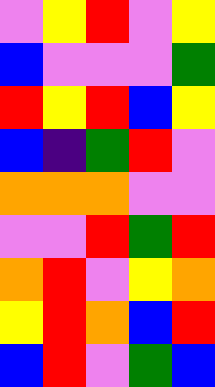[["violet", "yellow", "red", "violet", "yellow"], ["blue", "violet", "violet", "violet", "green"], ["red", "yellow", "red", "blue", "yellow"], ["blue", "indigo", "green", "red", "violet"], ["orange", "orange", "orange", "violet", "violet"], ["violet", "violet", "red", "green", "red"], ["orange", "red", "violet", "yellow", "orange"], ["yellow", "red", "orange", "blue", "red"], ["blue", "red", "violet", "green", "blue"]]